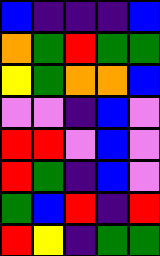[["blue", "indigo", "indigo", "indigo", "blue"], ["orange", "green", "red", "green", "green"], ["yellow", "green", "orange", "orange", "blue"], ["violet", "violet", "indigo", "blue", "violet"], ["red", "red", "violet", "blue", "violet"], ["red", "green", "indigo", "blue", "violet"], ["green", "blue", "red", "indigo", "red"], ["red", "yellow", "indigo", "green", "green"]]